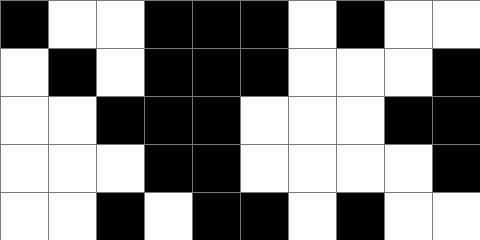[["black", "white", "white", "black", "black", "black", "white", "black", "white", "white"], ["white", "black", "white", "black", "black", "black", "white", "white", "white", "black"], ["white", "white", "black", "black", "black", "white", "white", "white", "black", "black"], ["white", "white", "white", "black", "black", "white", "white", "white", "white", "black"], ["white", "white", "black", "white", "black", "black", "white", "black", "white", "white"]]